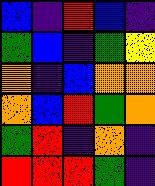[["blue", "indigo", "red", "blue", "indigo"], ["green", "blue", "indigo", "green", "yellow"], ["orange", "indigo", "blue", "orange", "orange"], ["orange", "blue", "red", "green", "orange"], ["green", "red", "indigo", "orange", "indigo"], ["red", "red", "red", "green", "indigo"]]